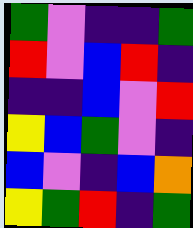[["green", "violet", "indigo", "indigo", "green"], ["red", "violet", "blue", "red", "indigo"], ["indigo", "indigo", "blue", "violet", "red"], ["yellow", "blue", "green", "violet", "indigo"], ["blue", "violet", "indigo", "blue", "orange"], ["yellow", "green", "red", "indigo", "green"]]